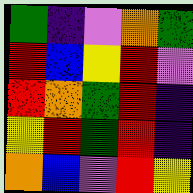[["green", "indigo", "violet", "orange", "green"], ["red", "blue", "yellow", "red", "violet"], ["red", "orange", "green", "red", "indigo"], ["yellow", "red", "green", "red", "indigo"], ["orange", "blue", "violet", "red", "yellow"]]